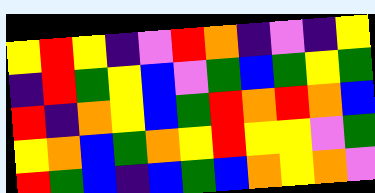[["yellow", "red", "yellow", "indigo", "violet", "red", "orange", "indigo", "violet", "indigo", "yellow"], ["indigo", "red", "green", "yellow", "blue", "violet", "green", "blue", "green", "yellow", "green"], ["red", "indigo", "orange", "yellow", "blue", "green", "red", "orange", "red", "orange", "blue"], ["yellow", "orange", "blue", "green", "orange", "yellow", "red", "yellow", "yellow", "violet", "green"], ["red", "green", "blue", "indigo", "blue", "green", "blue", "orange", "yellow", "orange", "violet"]]